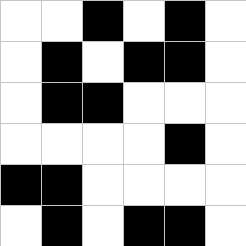[["white", "white", "black", "white", "black", "white"], ["white", "black", "white", "black", "black", "white"], ["white", "black", "black", "white", "white", "white"], ["white", "white", "white", "white", "black", "white"], ["black", "black", "white", "white", "white", "white"], ["white", "black", "white", "black", "black", "white"]]